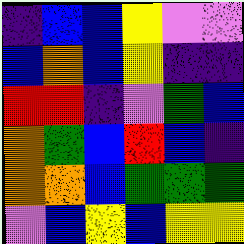[["indigo", "blue", "blue", "yellow", "violet", "violet"], ["blue", "orange", "blue", "yellow", "indigo", "indigo"], ["red", "red", "indigo", "violet", "green", "blue"], ["orange", "green", "blue", "red", "blue", "indigo"], ["orange", "orange", "blue", "green", "green", "green"], ["violet", "blue", "yellow", "blue", "yellow", "yellow"]]